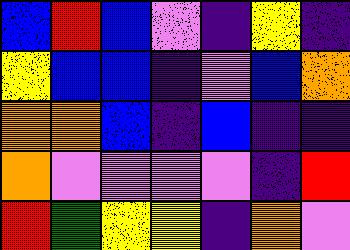[["blue", "red", "blue", "violet", "indigo", "yellow", "indigo"], ["yellow", "blue", "blue", "indigo", "violet", "blue", "orange"], ["orange", "orange", "blue", "indigo", "blue", "indigo", "indigo"], ["orange", "violet", "violet", "violet", "violet", "indigo", "red"], ["red", "green", "yellow", "yellow", "indigo", "orange", "violet"]]